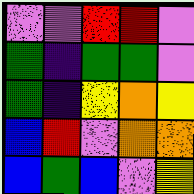[["violet", "violet", "red", "red", "violet"], ["green", "indigo", "green", "green", "violet"], ["green", "indigo", "yellow", "orange", "yellow"], ["blue", "red", "violet", "orange", "orange"], ["blue", "green", "blue", "violet", "yellow"]]